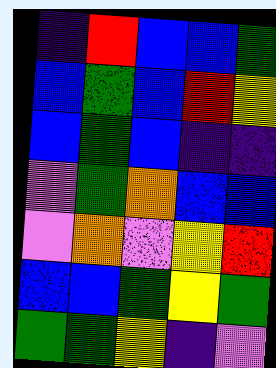[["indigo", "red", "blue", "blue", "green"], ["blue", "green", "blue", "red", "yellow"], ["blue", "green", "blue", "indigo", "indigo"], ["violet", "green", "orange", "blue", "blue"], ["violet", "orange", "violet", "yellow", "red"], ["blue", "blue", "green", "yellow", "green"], ["green", "green", "yellow", "indigo", "violet"]]